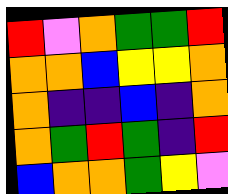[["red", "violet", "orange", "green", "green", "red"], ["orange", "orange", "blue", "yellow", "yellow", "orange"], ["orange", "indigo", "indigo", "blue", "indigo", "orange"], ["orange", "green", "red", "green", "indigo", "red"], ["blue", "orange", "orange", "green", "yellow", "violet"]]